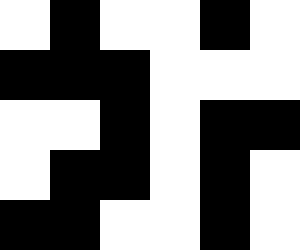[["white", "black", "white", "white", "black", "white"], ["black", "black", "black", "white", "white", "white"], ["white", "white", "black", "white", "black", "black"], ["white", "black", "black", "white", "black", "white"], ["black", "black", "white", "white", "black", "white"]]